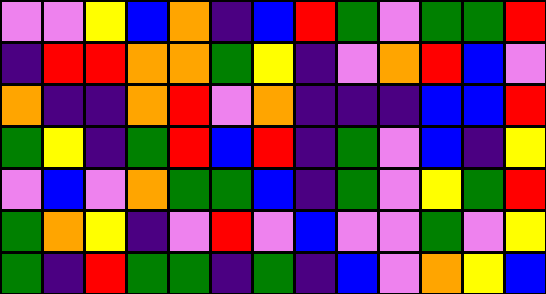[["violet", "violet", "yellow", "blue", "orange", "indigo", "blue", "red", "green", "violet", "green", "green", "red"], ["indigo", "red", "red", "orange", "orange", "green", "yellow", "indigo", "violet", "orange", "red", "blue", "violet"], ["orange", "indigo", "indigo", "orange", "red", "violet", "orange", "indigo", "indigo", "indigo", "blue", "blue", "red"], ["green", "yellow", "indigo", "green", "red", "blue", "red", "indigo", "green", "violet", "blue", "indigo", "yellow"], ["violet", "blue", "violet", "orange", "green", "green", "blue", "indigo", "green", "violet", "yellow", "green", "red"], ["green", "orange", "yellow", "indigo", "violet", "red", "violet", "blue", "violet", "violet", "green", "violet", "yellow"], ["green", "indigo", "red", "green", "green", "indigo", "green", "indigo", "blue", "violet", "orange", "yellow", "blue"]]